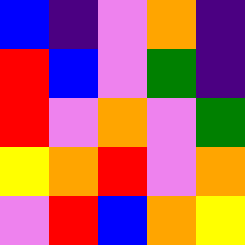[["blue", "indigo", "violet", "orange", "indigo"], ["red", "blue", "violet", "green", "indigo"], ["red", "violet", "orange", "violet", "green"], ["yellow", "orange", "red", "violet", "orange"], ["violet", "red", "blue", "orange", "yellow"]]